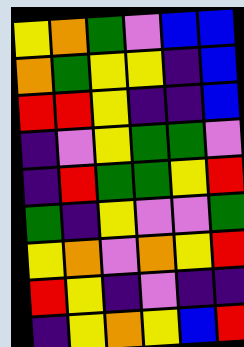[["yellow", "orange", "green", "violet", "blue", "blue"], ["orange", "green", "yellow", "yellow", "indigo", "blue"], ["red", "red", "yellow", "indigo", "indigo", "blue"], ["indigo", "violet", "yellow", "green", "green", "violet"], ["indigo", "red", "green", "green", "yellow", "red"], ["green", "indigo", "yellow", "violet", "violet", "green"], ["yellow", "orange", "violet", "orange", "yellow", "red"], ["red", "yellow", "indigo", "violet", "indigo", "indigo"], ["indigo", "yellow", "orange", "yellow", "blue", "red"]]